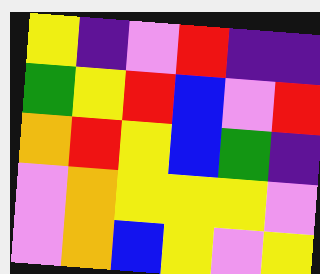[["yellow", "indigo", "violet", "red", "indigo", "indigo"], ["green", "yellow", "red", "blue", "violet", "red"], ["orange", "red", "yellow", "blue", "green", "indigo"], ["violet", "orange", "yellow", "yellow", "yellow", "violet"], ["violet", "orange", "blue", "yellow", "violet", "yellow"]]